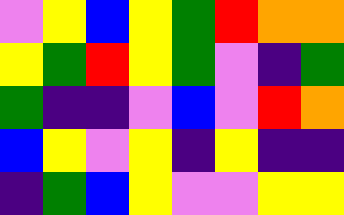[["violet", "yellow", "blue", "yellow", "green", "red", "orange", "orange"], ["yellow", "green", "red", "yellow", "green", "violet", "indigo", "green"], ["green", "indigo", "indigo", "violet", "blue", "violet", "red", "orange"], ["blue", "yellow", "violet", "yellow", "indigo", "yellow", "indigo", "indigo"], ["indigo", "green", "blue", "yellow", "violet", "violet", "yellow", "yellow"]]